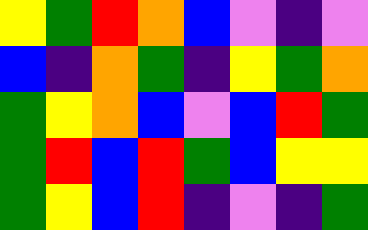[["yellow", "green", "red", "orange", "blue", "violet", "indigo", "violet"], ["blue", "indigo", "orange", "green", "indigo", "yellow", "green", "orange"], ["green", "yellow", "orange", "blue", "violet", "blue", "red", "green"], ["green", "red", "blue", "red", "green", "blue", "yellow", "yellow"], ["green", "yellow", "blue", "red", "indigo", "violet", "indigo", "green"]]